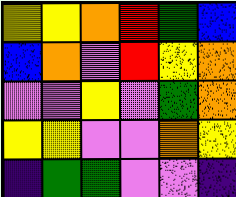[["yellow", "yellow", "orange", "red", "green", "blue"], ["blue", "orange", "violet", "red", "yellow", "orange"], ["violet", "violet", "yellow", "violet", "green", "orange"], ["yellow", "yellow", "violet", "violet", "orange", "yellow"], ["indigo", "green", "green", "violet", "violet", "indigo"]]